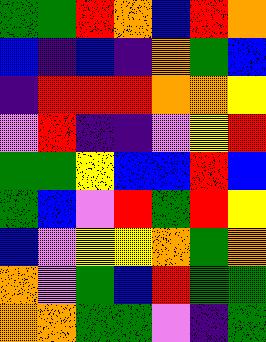[["green", "green", "red", "orange", "blue", "red", "orange"], ["blue", "indigo", "blue", "indigo", "orange", "green", "blue"], ["indigo", "red", "red", "red", "orange", "orange", "yellow"], ["violet", "red", "indigo", "indigo", "violet", "yellow", "red"], ["green", "green", "yellow", "blue", "blue", "red", "blue"], ["green", "blue", "violet", "red", "green", "red", "yellow"], ["blue", "violet", "yellow", "yellow", "orange", "green", "orange"], ["orange", "violet", "green", "blue", "red", "green", "green"], ["orange", "orange", "green", "green", "violet", "indigo", "green"]]